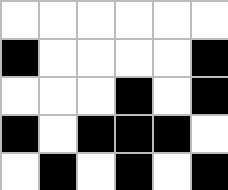[["white", "white", "white", "white", "white", "white"], ["black", "white", "white", "white", "white", "black"], ["white", "white", "white", "black", "white", "black"], ["black", "white", "black", "black", "black", "white"], ["white", "black", "white", "black", "white", "black"]]